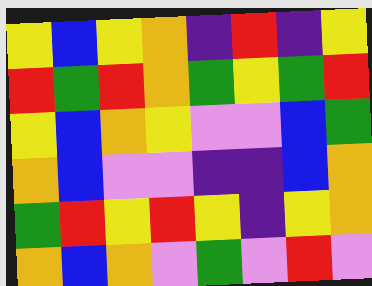[["yellow", "blue", "yellow", "orange", "indigo", "red", "indigo", "yellow"], ["red", "green", "red", "orange", "green", "yellow", "green", "red"], ["yellow", "blue", "orange", "yellow", "violet", "violet", "blue", "green"], ["orange", "blue", "violet", "violet", "indigo", "indigo", "blue", "orange"], ["green", "red", "yellow", "red", "yellow", "indigo", "yellow", "orange"], ["orange", "blue", "orange", "violet", "green", "violet", "red", "violet"]]